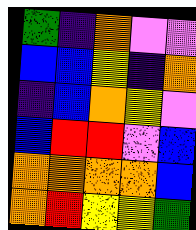[["green", "indigo", "orange", "violet", "violet"], ["blue", "blue", "yellow", "indigo", "orange"], ["indigo", "blue", "orange", "yellow", "violet"], ["blue", "red", "red", "violet", "blue"], ["orange", "orange", "orange", "orange", "blue"], ["orange", "red", "yellow", "yellow", "green"]]